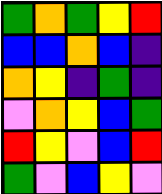[["green", "orange", "green", "yellow", "red"], ["blue", "blue", "orange", "blue", "indigo"], ["orange", "yellow", "indigo", "green", "indigo"], ["violet", "orange", "yellow", "blue", "green"], ["red", "yellow", "violet", "blue", "red"], ["green", "violet", "blue", "yellow", "violet"]]